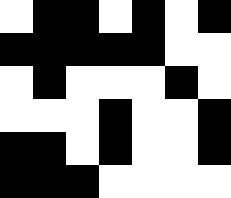[["white", "black", "black", "white", "black", "white", "black"], ["black", "black", "black", "black", "black", "white", "white"], ["white", "black", "white", "white", "white", "black", "white"], ["white", "white", "white", "black", "white", "white", "black"], ["black", "black", "white", "black", "white", "white", "black"], ["black", "black", "black", "white", "white", "white", "white"]]